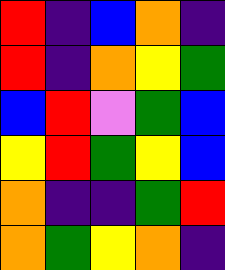[["red", "indigo", "blue", "orange", "indigo"], ["red", "indigo", "orange", "yellow", "green"], ["blue", "red", "violet", "green", "blue"], ["yellow", "red", "green", "yellow", "blue"], ["orange", "indigo", "indigo", "green", "red"], ["orange", "green", "yellow", "orange", "indigo"]]